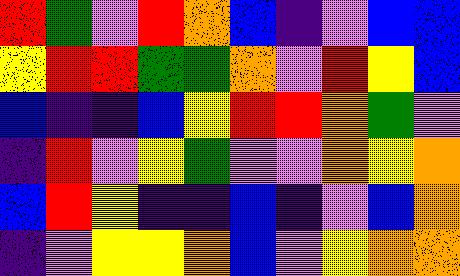[["red", "green", "violet", "red", "orange", "blue", "indigo", "violet", "blue", "blue"], ["yellow", "red", "red", "green", "green", "orange", "violet", "red", "yellow", "blue"], ["blue", "indigo", "indigo", "blue", "yellow", "red", "red", "orange", "green", "violet"], ["indigo", "red", "violet", "yellow", "green", "violet", "violet", "orange", "yellow", "orange"], ["blue", "red", "yellow", "indigo", "indigo", "blue", "indigo", "violet", "blue", "orange"], ["indigo", "violet", "yellow", "yellow", "orange", "blue", "violet", "yellow", "orange", "orange"]]